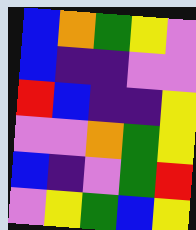[["blue", "orange", "green", "yellow", "violet"], ["blue", "indigo", "indigo", "violet", "violet"], ["red", "blue", "indigo", "indigo", "yellow"], ["violet", "violet", "orange", "green", "yellow"], ["blue", "indigo", "violet", "green", "red"], ["violet", "yellow", "green", "blue", "yellow"]]